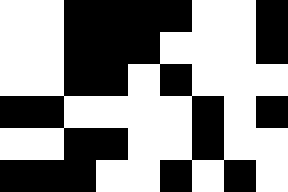[["white", "white", "black", "black", "black", "black", "white", "white", "black"], ["white", "white", "black", "black", "black", "white", "white", "white", "black"], ["white", "white", "black", "black", "white", "black", "white", "white", "white"], ["black", "black", "white", "white", "white", "white", "black", "white", "black"], ["white", "white", "black", "black", "white", "white", "black", "white", "white"], ["black", "black", "black", "white", "white", "black", "white", "black", "white"]]